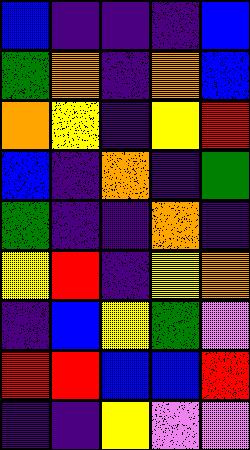[["blue", "indigo", "indigo", "indigo", "blue"], ["green", "orange", "indigo", "orange", "blue"], ["orange", "yellow", "indigo", "yellow", "red"], ["blue", "indigo", "orange", "indigo", "green"], ["green", "indigo", "indigo", "orange", "indigo"], ["yellow", "red", "indigo", "yellow", "orange"], ["indigo", "blue", "yellow", "green", "violet"], ["red", "red", "blue", "blue", "red"], ["indigo", "indigo", "yellow", "violet", "violet"]]